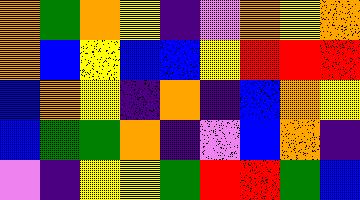[["orange", "green", "orange", "yellow", "indigo", "violet", "orange", "yellow", "orange"], ["orange", "blue", "yellow", "blue", "blue", "yellow", "red", "red", "red"], ["blue", "orange", "yellow", "indigo", "orange", "indigo", "blue", "orange", "yellow"], ["blue", "green", "green", "orange", "indigo", "violet", "blue", "orange", "indigo"], ["violet", "indigo", "yellow", "yellow", "green", "red", "red", "green", "blue"]]